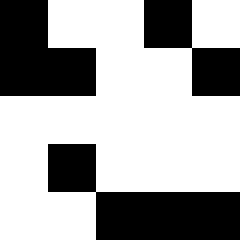[["black", "white", "white", "black", "white"], ["black", "black", "white", "white", "black"], ["white", "white", "white", "white", "white"], ["white", "black", "white", "white", "white"], ["white", "white", "black", "black", "black"]]